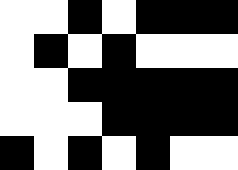[["white", "white", "black", "white", "black", "black", "black"], ["white", "black", "white", "black", "white", "white", "white"], ["white", "white", "black", "black", "black", "black", "black"], ["white", "white", "white", "black", "black", "black", "black"], ["black", "white", "black", "white", "black", "white", "white"]]